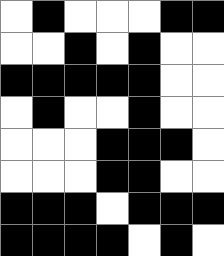[["white", "black", "white", "white", "white", "black", "black"], ["white", "white", "black", "white", "black", "white", "white"], ["black", "black", "black", "black", "black", "white", "white"], ["white", "black", "white", "white", "black", "white", "white"], ["white", "white", "white", "black", "black", "black", "white"], ["white", "white", "white", "black", "black", "white", "white"], ["black", "black", "black", "white", "black", "black", "black"], ["black", "black", "black", "black", "white", "black", "white"]]